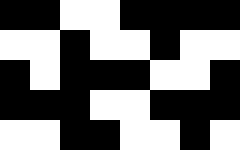[["black", "black", "white", "white", "black", "black", "black", "black"], ["white", "white", "black", "white", "white", "black", "white", "white"], ["black", "white", "black", "black", "black", "white", "white", "black"], ["black", "black", "black", "white", "white", "black", "black", "black"], ["white", "white", "black", "black", "white", "white", "black", "white"]]